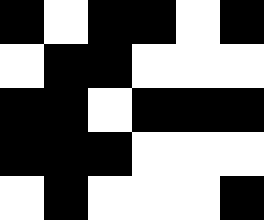[["black", "white", "black", "black", "white", "black"], ["white", "black", "black", "white", "white", "white"], ["black", "black", "white", "black", "black", "black"], ["black", "black", "black", "white", "white", "white"], ["white", "black", "white", "white", "white", "black"]]